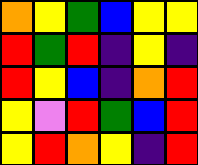[["orange", "yellow", "green", "blue", "yellow", "yellow"], ["red", "green", "red", "indigo", "yellow", "indigo"], ["red", "yellow", "blue", "indigo", "orange", "red"], ["yellow", "violet", "red", "green", "blue", "red"], ["yellow", "red", "orange", "yellow", "indigo", "red"]]